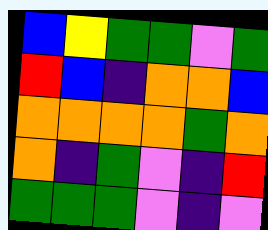[["blue", "yellow", "green", "green", "violet", "green"], ["red", "blue", "indigo", "orange", "orange", "blue"], ["orange", "orange", "orange", "orange", "green", "orange"], ["orange", "indigo", "green", "violet", "indigo", "red"], ["green", "green", "green", "violet", "indigo", "violet"]]